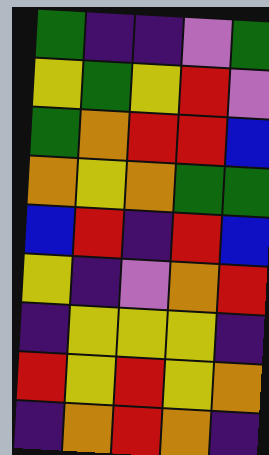[["green", "indigo", "indigo", "violet", "green"], ["yellow", "green", "yellow", "red", "violet"], ["green", "orange", "red", "red", "blue"], ["orange", "yellow", "orange", "green", "green"], ["blue", "red", "indigo", "red", "blue"], ["yellow", "indigo", "violet", "orange", "red"], ["indigo", "yellow", "yellow", "yellow", "indigo"], ["red", "yellow", "red", "yellow", "orange"], ["indigo", "orange", "red", "orange", "indigo"]]